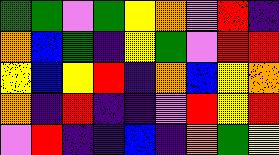[["green", "green", "violet", "green", "yellow", "orange", "violet", "red", "indigo"], ["orange", "blue", "green", "indigo", "yellow", "green", "violet", "red", "red"], ["yellow", "blue", "yellow", "red", "indigo", "orange", "blue", "yellow", "orange"], ["orange", "indigo", "red", "indigo", "indigo", "violet", "red", "yellow", "red"], ["violet", "red", "indigo", "indigo", "blue", "indigo", "orange", "green", "yellow"]]